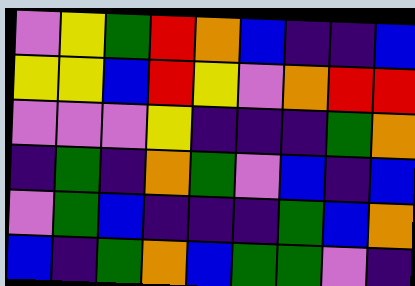[["violet", "yellow", "green", "red", "orange", "blue", "indigo", "indigo", "blue"], ["yellow", "yellow", "blue", "red", "yellow", "violet", "orange", "red", "red"], ["violet", "violet", "violet", "yellow", "indigo", "indigo", "indigo", "green", "orange"], ["indigo", "green", "indigo", "orange", "green", "violet", "blue", "indigo", "blue"], ["violet", "green", "blue", "indigo", "indigo", "indigo", "green", "blue", "orange"], ["blue", "indigo", "green", "orange", "blue", "green", "green", "violet", "indigo"]]